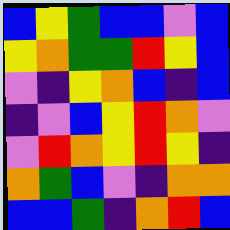[["blue", "yellow", "green", "blue", "blue", "violet", "blue"], ["yellow", "orange", "green", "green", "red", "yellow", "blue"], ["violet", "indigo", "yellow", "orange", "blue", "indigo", "blue"], ["indigo", "violet", "blue", "yellow", "red", "orange", "violet"], ["violet", "red", "orange", "yellow", "red", "yellow", "indigo"], ["orange", "green", "blue", "violet", "indigo", "orange", "orange"], ["blue", "blue", "green", "indigo", "orange", "red", "blue"]]